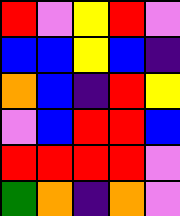[["red", "violet", "yellow", "red", "violet"], ["blue", "blue", "yellow", "blue", "indigo"], ["orange", "blue", "indigo", "red", "yellow"], ["violet", "blue", "red", "red", "blue"], ["red", "red", "red", "red", "violet"], ["green", "orange", "indigo", "orange", "violet"]]